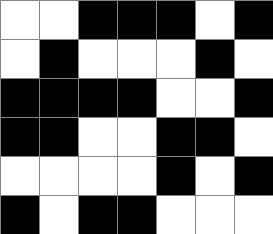[["white", "white", "black", "black", "black", "white", "black"], ["white", "black", "white", "white", "white", "black", "white"], ["black", "black", "black", "black", "white", "white", "black"], ["black", "black", "white", "white", "black", "black", "white"], ["white", "white", "white", "white", "black", "white", "black"], ["black", "white", "black", "black", "white", "white", "white"]]